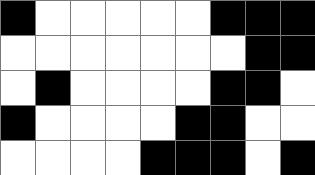[["black", "white", "white", "white", "white", "white", "black", "black", "black"], ["white", "white", "white", "white", "white", "white", "white", "black", "black"], ["white", "black", "white", "white", "white", "white", "black", "black", "white"], ["black", "white", "white", "white", "white", "black", "black", "white", "white"], ["white", "white", "white", "white", "black", "black", "black", "white", "black"]]